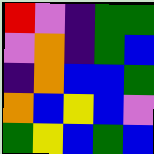[["red", "violet", "indigo", "green", "green"], ["violet", "orange", "indigo", "green", "blue"], ["indigo", "orange", "blue", "blue", "green"], ["orange", "blue", "yellow", "blue", "violet"], ["green", "yellow", "blue", "green", "blue"]]